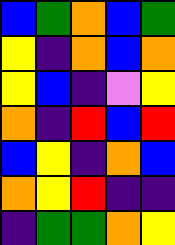[["blue", "green", "orange", "blue", "green"], ["yellow", "indigo", "orange", "blue", "orange"], ["yellow", "blue", "indigo", "violet", "yellow"], ["orange", "indigo", "red", "blue", "red"], ["blue", "yellow", "indigo", "orange", "blue"], ["orange", "yellow", "red", "indigo", "indigo"], ["indigo", "green", "green", "orange", "yellow"]]